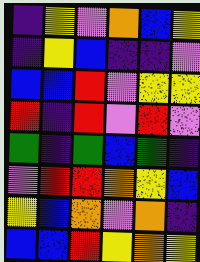[["indigo", "yellow", "violet", "orange", "blue", "yellow"], ["indigo", "yellow", "blue", "indigo", "indigo", "violet"], ["blue", "blue", "red", "violet", "yellow", "yellow"], ["red", "indigo", "red", "violet", "red", "violet"], ["green", "indigo", "green", "blue", "green", "indigo"], ["violet", "red", "red", "orange", "yellow", "blue"], ["yellow", "blue", "orange", "violet", "orange", "indigo"], ["blue", "blue", "red", "yellow", "orange", "yellow"]]